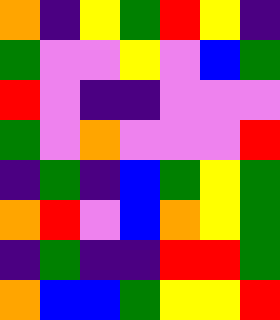[["orange", "indigo", "yellow", "green", "red", "yellow", "indigo"], ["green", "violet", "violet", "yellow", "violet", "blue", "green"], ["red", "violet", "indigo", "indigo", "violet", "violet", "violet"], ["green", "violet", "orange", "violet", "violet", "violet", "red"], ["indigo", "green", "indigo", "blue", "green", "yellow", "green"], ["orange", "red", "violet", "blue", "orange", "yellow", "green"], ["indigo", "green", "indigo", "indigo", "red", "red", "green"], ["orange", "blue", "blue", "green", "yellow", "yellow", "red"]]